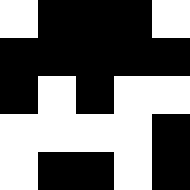[["white", "black", "black", "black", "white"], ["black", "black", "black", "black", "black"], ["black", "white", "black", "white", "white"], ["white", "white", "white", "white", "black"], ["white", "black", "black", "white", "black"]]